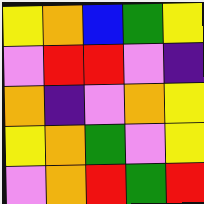[["yellow", "orange", "blue", "green", "yellow"], ["violet", "red", "red", "violet", "indigo"], ["orange", "indigo", "violet", "orange", "yellow"], ["yellow", "orange", "green", "violet", "yellow"], ["violet", "orange", "red", "green", "red"]]